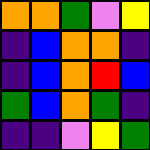[["orange", "orange", "green", "violet", "yellow"], ["indigo", "blue", "orange", "orange", "indigo"], ["indigo", "blue", "orange", "red", "blue"], ["green", "blue", "orange", "green", "indigo"], ["indigo", "indigo", "violet", "yellow", "green"]]